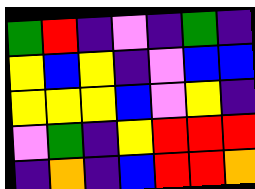[["green", "red", "indigo", "violet", "indigo", "green", "indigo"], ["yellow", "blue", "yellow", "indigo", "violet", "blue", "blue"], ["yellow", "yellow", "yellow", "blue", "violet", "yellow", "indigo"], ["violet", "green", "indigo", "yellow", "red", "red", "red"], ["indigo", "orange", "indigo", "blue", "red", "red", "orange"]]